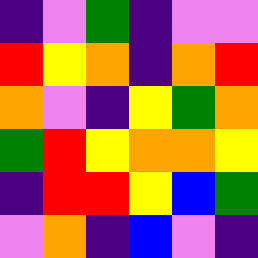[["indigo", "violet", "green", "indigo", "violet", "violet"], ["red", "yellow", "orange", "indigo", "orange", "red"], ["orange", "violet", "indigo", "yellow", "green", "orange"], ["green", "red", "yellow", "orange", "orange", "yellow"], ["indigo", "red", "red", "yellow", "blue", "green"], ["violet", "orange", "indigo", "blue", "violet", "indigo"]]